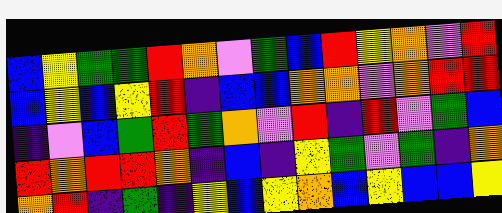[["blue", "yellow", "green", "green", "red", "orange", "violet", "green", "blue", "red", "yellow", "orange", "violet", "red"], ["blue", "yellow", "blue", "yellow", "red", "indigo", "blue", "blue", "orange", "orange", "violet", "orange", "red", "red"], ["indigo", "violet", "blue", "green", "red", "green", "orange", "violet", "red", "indigo", "red", "violet", "green", "blue"], ["red", "orange", "red", "red", "orange", "indigo", "blue", "indigo", "yellow", "green", "violet", "green", "indigo", "orange"], ["orange", "red", "indigo", "green", "indigo", "yellow", "blue", "yellow", "orange", "blue", "yellow", "blue", "blue", "yellow"]]